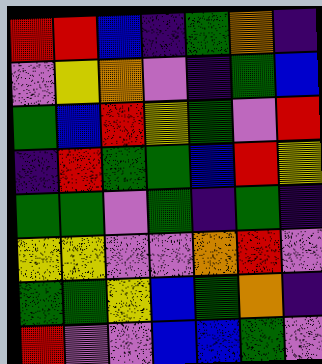[["red", "red", "blue", "indigo", "green", "orange", "indigo"], ["violet", "yellow", "orange", "violet", "indigo", "green", "blue"], ["green", "blue", "red", "yellow", "green", "violet", "red"], ["indigo", "red", "green", "green", "blue", "red", "yellow"], ["green", "green", "violet", "green", "indigo", "green", "indigo"], ["yellow", "yellow", "violet", "violet", "orange", "red", "violet"], ["green", "green", "yellow", "blue", "green", "orange", "indigo"], ["red", "violet", "violet", "blue", "blue", "green", "violet"]]